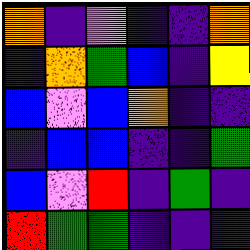[["orange", "indigo", "violet", "indigo", "indigo", "orange"], ["indigo", "orange", "green", "blue", "indigo", "yellow"], ["blue", "violet", "blue", "orange", "indigo", "indigo"], ["indigo", "blue", "blue", "indigo", "indigo", "green"], ["blue", "violet", "red", "indigo", "green", "indigo"], ["red", "green", "green", "indigo", "indigo", "indigo"]]